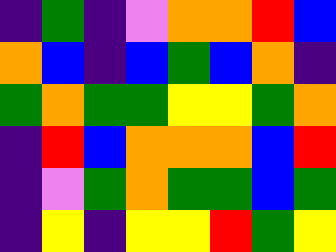[["indigo", "green", "indigo", "violet", "orange", "orange", "red", "blue"], ["orange", "blue", "indigo", "blue", "green", "blue", "orange", "indigo"], ["green", "orange", "green", "green", "yellow", "yellow", "green", "orange"], ["indigo", "red", "blue", "orange", "orange", "orange", "blue", "red"], ["indigo", "violet", "green", "orange", "green", "green", "blue", "green"], ["indigo", "yellow", "indigo", "yellow", "yellow", "red", "green", "yellow"]]